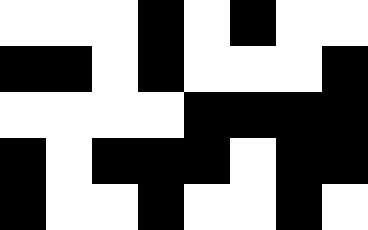[["white", "white", "white", "black", "white", "black", "white", "white"], ["black", "black", "white", "black", "white", "white", "white", "black"], ["white", "white", "white", "white", "black", "black", "black", "black"], ["black", "white", "black", "black", "black", "white", "black", "black"], ["black", "white", "white", "black", "white", "white", "black", "white"]]